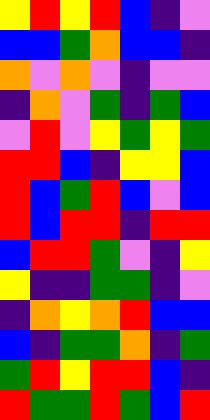[["yellow", "red", "yellow", "red", "blue", "indigo", "violet"], ["blue", "blue", "green", "orange", "blue", "blue", "indigo"], ["orange", "violet", "orange", "violet", "indigo", "violet", "violet"], ["indigo", "orange", "violet", "green", "indigo", "green", "blue"], ["violet", "red", "violet", "yellow", "green", "yellow", "green"], ["red", "red", "blue", "indigo", "yellow", "yellow", "blue"], ["red", "blue", "green", "red", "blue", "violet", "blue"], ["red", "blue", "red", "red", "indigo", "red", "red"], ["blue", "red", "red", "green", "violet", "indigo", "yellow"], ["yellow", "indigo", "indigo", "green", "green", "indigo", "violet"], ["indigo", "orange", "yellow", "orange", "red", "blue", "blue"], ["blue", "indigo", "green", "green", "orange", "indigo", "green"], ["green", "red", "yellow", "red", "red", "blue", "indigo"], ["red", "green", "green", "red", "green", "blue", "red"]]